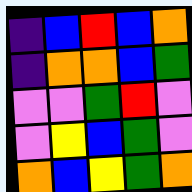[["indigo", "blue", "red", "blue", "orange"], ["indigo", "orange", "orange", "blue", "green"], ["violet", "violet", "green", "red", "violet"], ["violet", "yellow", "blue", "green", "violet"], ["orange", "blue", "yellow", "green", "orange"]]